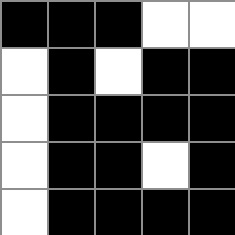[["black", "black", "black", "white", "white"], ["white", "black", "white", "black", "black"], ["white", "black", "black", "black", "black"], ["white", "black", "black", "white", "black"], ["white", "black", "black", "black", "black"]]